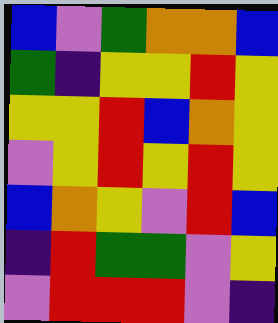[["blue", "violet", "green", "orange", "orange", "blue"], ["green", "indigo", "yellow", "yellow", "red", "yellow"], ["yellow", "yellow", "red", "blue", "orange", "yellow"], ["violet", "yellow", "red", "yellow", "red", "yellow"], ["blue", "orange", "yellow", "violet", "red", "blue"], ["indigo", "red", "green", "green", "violet", "yellow"], ["violet", "red", "red", "red", "violet", "indigo"]]